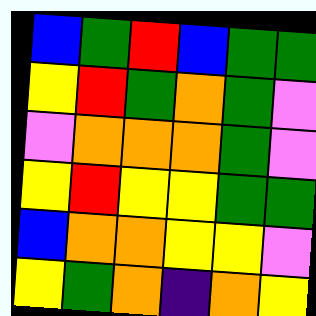[["blue", "green", "red", "blue", "green", "green"], ["yellow", "red", "green", "orange", "green", "violet"], ["violet", "orange", "orange", "orange", "green", "violet"], ["yellow", "red", "yellow", "yellow", "green", "green"], ["blue", "orange", "orange", "yellow", "yellow", "violet"], ["yellow", "green", "orange", "indigo", "orange", "yellow"]]